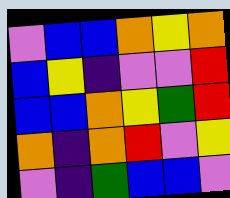[["violet", "blue", "blue", "orange", "yellow", "orange"], ["blue", "yellow", "indigo", "violet", "violet", "red"], ["blue", "blue", "orange", "yellow", "green", "red"], ["orange", "indigo", "orange", "red", "violet", "yellow"], ["violet", "indigo", "green", "blue", "blue", "violet"]]